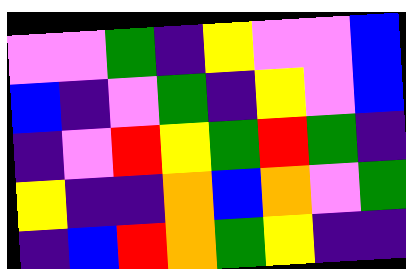[["violet", "violet", "green", "indigo", "yellow", "violet", "violet", "blue"], ["blue", "indigo", "violet", "green", "indigo", "yellow", "violet", "blue"], ["indigo", "violet", "red", "yellow", "green", "red", "green", "indigo"], ["yellow", "indigo", "indigo", "orange", "blue", "orange", "violet", "green"], ["indigo", "blue", "red", "orange", "green", "yellow", "indigo", "indigo"]]